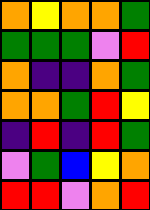[["orange", "yellow", "orange", "orange", "green"], ["green", "green", "green", "violet", "red"], ["orange", "indigo", "indigo", "orange", "green"], ["orange", "orange", "green", "red", "yellow"], ["indigo", "red", "indigo", "red", "green"], ["violet", "green", "blue", "yellow", "orange"], ["red", "red", "violet", "orange", "red"]]